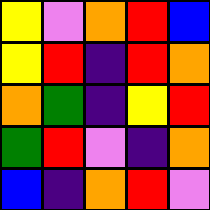[["yellow", "violet", "orange", "red", "blue"], ["yellow", "red", "indigo", "red", "orange"], ["orange", "green", "indigo", "yellow", "red"], ["green", "red", "violet", "indigo", "orange"], ["blue", "indigo", "orange", "red", "violet"]]